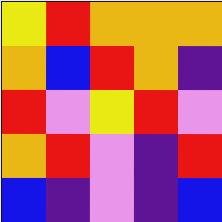[["yellow", "red", "orange", "orange", "orange"], ["orange", "blue", "red", "orange", "indigo"], ["red", "violet", "yellow", "red", "violet"], ["orange", "red", "violet", "indigo", "red"], ["blue", "indigo", "violet", "indigo", "blue"]]